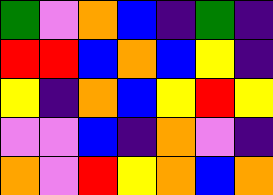[["green", "violet", "orange", "blue", "indigo", "green", "indigo"], ["red", "red", "blue", "orange", "blue", "yellow", "indigo"], ["yellow", "indigo", "orange", "blue", "yellow", "red", "yellow"], ["violet", "violet", "blue", "indigo", "orange", "violet", "indigo"], ["orange", "violet", "red", "yellow", "orange", "blue", "orange"]]